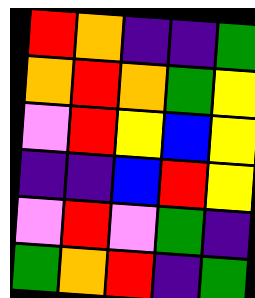[["red", "orange", "indigo", "indigo", "green"], ["orange", "red", "orange", "green", "yellow"], ["violet", "red", "yellow", "blue", "yellow"], ["indigo", "indigo", "blue", "red", "yellow"], ["violet", "red", "violet", "green", "indigo"], ["green", "orange", "red", "indigo", "green"]]